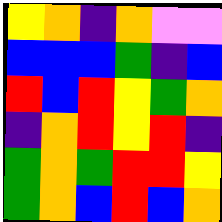[["yellow", "orange", "indigo", "orange", "violet", "violet"], ["blue", "blue", "blue", "green", "indigo", "blue"], ["red", "blue", "red", "yellow", "green", "orange"], ["indigo", "orange", "red", "yellow", "red", "indigo"], ["green", "orange", "green", "red", "red", "yellow"], ["green", "orange", "blue", "red", "blue", "orange"]]